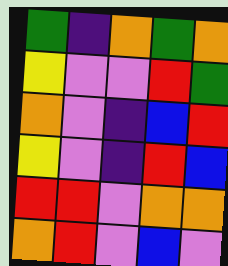[["green", "indigo", "orange", "green", "orange"], ["yellow", "violet", "violet", "red", "green"], ["orange", "violet", "indigo", "blue", "red"], ["yellow", "violet", "indigo", "red", "blue"], ["red", "red", "violet", "orange", "orange"], ["orange", "red", "violet", "blue", "violet"]]